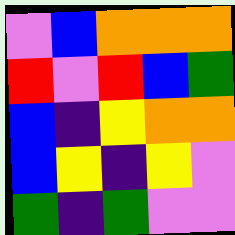[["violet", "blue", "orange", "orange", "orange"], ["red", "violet", "red", "blue", "green"], ["blue", "indigo", "yellow", "orange", "orange"], ["blue", "yellow", "indigo", "yellow", "violet"], ["green", "indigo", "green", "violet", "violet"]]